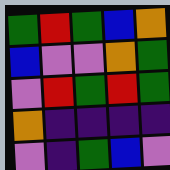[["green", "red", "green", "blue", "orange"], ["blue", "violet", "violet", "orange", "green"], ["violet", "red", "green", "red", "green"], ["orange", "indigo", "indigo", "indigo", "indigo"], ["violet", "indigo", "green", "blue", "violet"]]